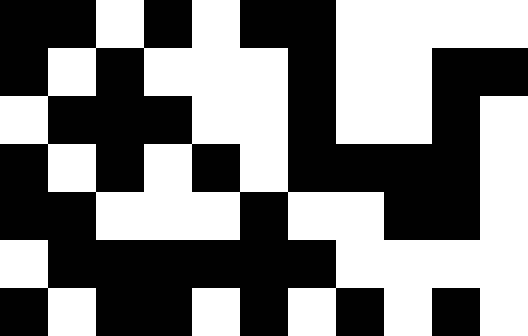[["black", "black", "white", "black", "white", "black", "black", "white", "white", "white", "white"], ["black", "white", "black", "white", "white", "white", "black", "white", "white", "black", "black"], ["white", "black", "black", "black", "white", "white", "black", "white", "white", "black", "white"], ["black", "white", "black", "white", "black", "white", "black", "black", "black", "black", "white"], ["black", "black", "white", "white", "white", "black", "white", "white", "black", "black", "white"], ["white", "black", "black", "black", "black", "black", "black", "white", "white", "white", "white"], ["black", "white", "black", "black", "white", "black", "white", "black", "white", "black", "white"]]